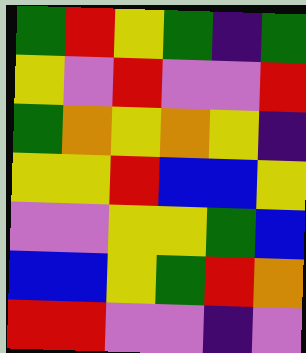[["green", "red", "yellow", "green", "indigo", "green"], ["yellow", "violet", "red", "violet", "violet", "red"], ["green", "orange", "yellow", "orange", "yellow", "indigo"], ["yellow", "yellow", "red", "blue", "blue", "yellow"], ["violet", "violet", "yellow", "yellow", "green", "blue"], ["blue", "blue", "yellow", "green", "red", "orange"], ["red", "red", "violet", "violet", "indigo", "violet"]]